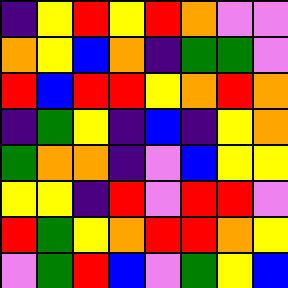[["indigo", "yellow", "red", "yellow", "red", "orange", "violet", "violet"], ["orange", "yellow", "blue", "orange", "indigo", "green", "green", "violet"], ["red", "blue", "red", "red", "yellow", "orange", "red", "orange"], ["indigo", "green", "yellow", "indigo", "blue", "indigo", "yellow", "orange"], ["green", "orange", "orange", "indigo", "violet", "blue", "yellow", "yellow"], ["yellow", "yellow", "indigo", "red", "violet", "red", "red", "violet"], ["red", "green", "yellow", "orange", "red", "red", "orange", "yellow"], ["violet", "green", "red", "blue", "violet", "green", "yellow", "blue"]]